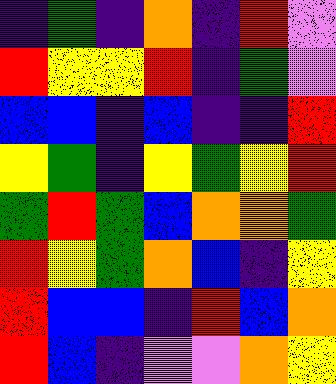[["indigo", "green", "indigo", "orange", "indigo", "red", "violet"], ["red", "yellow", "yellow", "red", "indigo", "green", "violet"], ["blue", "blue", "indigo", "blue", "indigo", "indigo", "red"], ["yellow", "green", "indigo", "yellow", "green", "yellow", "red"], ["green", "red", "green", "blue", "orange", "orange", "green"], ["red", "yellow", "green", "orange", "blue", "indigo", "yellow"], ["red", "blue", "blue", "indigo", "red", "blue", "orange"], ["red", "blue", "indigo", "violet", "violet", "orange", "yellow"]]